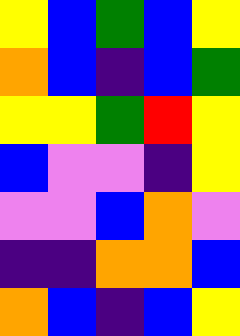[["yellow", "blue", "green", "blue", "yellow"], ["orange", "blue", "indigo", "blue", "green"], ["yellow", "yellow", "green", "red", "yellow"], ["blue", "violet", "violet", "indigo", "yellow"], ["violet", "violet", "blue", "orange", "violet"], ["indigo", "indigo", "orange", "orange", "blue"], ["orange", "blue", "indigo", "blue", "yellow"]]